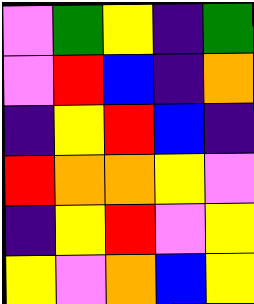[["violet", "green", "yellow", "indigo", "green"], ["violet", "red", "blue", "indigo", "orange"], ["indigo", "yellow", "red", "blue", "indigo"], ["red", "orange", "orange", "yellow", "violet"], ["indigo", "yellow", "red", "violet", "yellow"], ["yellow", "violet", "orange", "blue", "yellow"]]